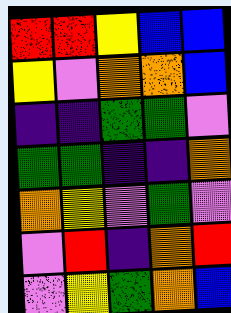[["red", "red", "yellow", "blue", "blue"], ["yellow", "violet", "orange", "orange", "blue"], ["indigo", "indigo", "green", "green", "violet"], ["green", "green", "indigo", "indigo", "orange"], ["orange", "yellow", "violet", "green", "violet"], ["violet", "red", "indigo", "orange", "red"], ["violet", "yellow", "green", "orange", "blue"]]